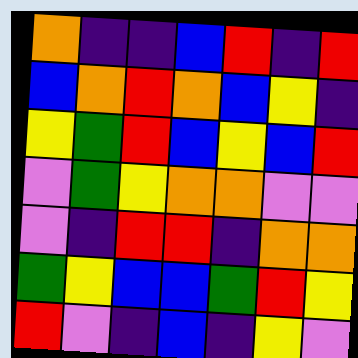[["orange", "indigo", "indigo", "blue", "red", "indigo", "red"], ["blue", "orange", "red", "orange", "blue", "yellow", "indigo"], ["yellow", "green", "red", "blue", "yellow", "blue", "red"], ["violet", "green", "yellow", "orange", "orange", "violet", "violet"], ["violet", "indigo", "red", "red", "indigo", "orange", "orange"], ["green", "yellow", "blue", "blue", "green", "red", "yellow"], ["red", "violet", "indigo", "blue", "indigo", "yellow", "violet"]]